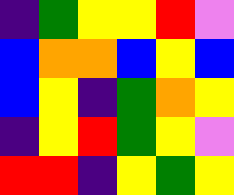[["indigo", "green", "yellow", "yellow", "red", "violet"], ["blue", "orange", "orange", "blue", "yellow", "blue"], ["blue", "yellow", "indigo", "green", "orange", "yellow"], ["indigo", "yellow", "red", "green", "yellow", "violet"], ["red", "red", "indigo", "yellow", "green", "yellow"]]